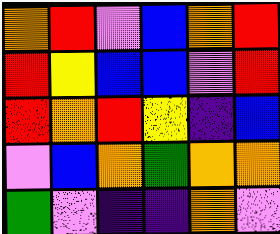[["orange", "red", "violet", "blue", "orange", "red"], ["red", "yellow", "blue", "blue", "violet", "red"], ["red", "orange", "red", "yellow", "indigo", "blue"], ["violet", "blue", "orange", "green", "orange", "orange"], ["green", "violet", "indigo", "indigo", "orange", "violet"]]